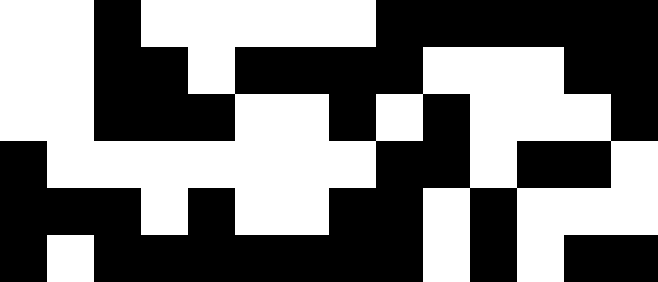[["white", "white", "black", "white", "white", "white", "white", "white", "black", "black", "black", "black", "black", "black"], ["white", "white", "black", "black", "white", "black", "black", "black", "black", "white", "white", "white", "black", "black"], ["white", "white", "black", "black", "black", "white", "white", "black", "white", "black", "white", "white", "white", "black"], ["black", "white", "white", "white", "white", "white", "white", "white", "black", "black", "white", "black", "black", "white"], ["black", "black", "black", "white", "black", "white", "white", "black", "black", "white", "black", "white", "white", "white"], ["black", "white", "black", "black", "black", "black", "black", "black", "black", "white", "black", "white", "black", "black"]]